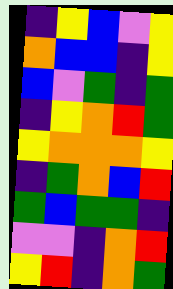[["indigo", "yellow", "blue", "violet", "yellow"], ["orange", "blue", "blue", "indigo", "yellow"], ["blue", "violet", "green", "indigo", "green"], ["indigo", "yellow", "orange", "red", "green"], ["yellow", "orange", "orange", "orange", "yellow"], ["indigo", "green", "orange", "blue", "red"], ["green", "blue", "green", "green", "indigo"], ["violet", "violet", "indigo", "orange", "red"], ["yellow", "red", "indigo", "orange", "green"]]